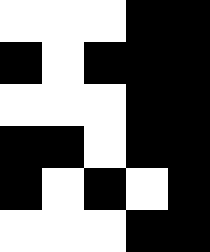[["white", "white", "white", "black", "black"], ["black", "white", "black", "black", "black"], ["white", "white", "white", "black", "black"], ["black", "black", "white", "black", "black"], ["black", "white", "black", "white", "black"], ["white", "white", "white", "black", "black"]]